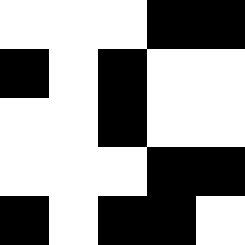[["white", "white", "white", "black", "black"], ["black", "white", "black", "white", "white"], ["white", "white", "black", "white", "white"], ["white", "white", "white", "black", "black"], ["black", "white", "black", "black", "white"]]